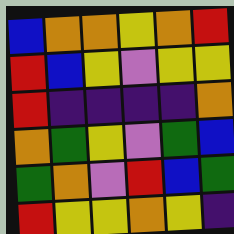[["blue", "orange", "orange", "yellow", "orange", "red"], ["red", "blue", "yellow", "violet", "yellow", "yellow"], ["red", "indigo", "indigo", "indigo", "indigo", "orange"], ["orange", "green", "yellow", "violet", "green", "blue"], ["green", "orange", "violet", "red", "blue", "green"], ["red", "yellow", "yellow", "orange", "yellow", "indigo"]]